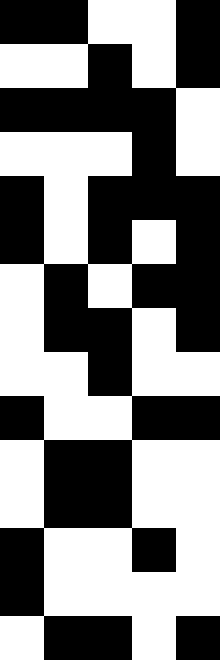[["black", "black", "white", "white", "black"], ["white", "white", "black", "white", "black"], ["black", "black", "black", "black", "white"], ["white", "white", "white", "black", "white"], ["black", "white", "black", "black", "black"], ["black", "white", "black", "white", "black"], ["white", "black", "white", "black", "black"], ["white", "black", "black", "white", "black"], ["white", "white", "black", "white", "white"], ["black", "white", "white", "black", "black"], ["white", "black", "black", "white", "white"], ["white", "black", "black", "white", "white"], ["black", "white", "white", "black", "white"], ["black", "white", "white", "white", "white"], ["white", "black", "black", "white", "black"]]